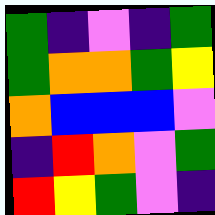[["green", "indigo", "violet", "indigo", "green"], ["green", "orange", "orange", "green", "yellow"], ["orange", "blue", "blue", "blue", "violet"], ["indigo", "red", "orange", "violet", "green"], ["red", "yellow", "green", "violet", "indigo"]]